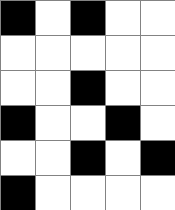[["black", "white", "black", "white", "white"], ["white", "white", "white", "white", "white"], ["white", "white", "black", "white", "white"], ["black", "white", "white", "black", "white"], ["white", "white", "black", "white", "black"], ["black", "white", "white", "white", "white"]]